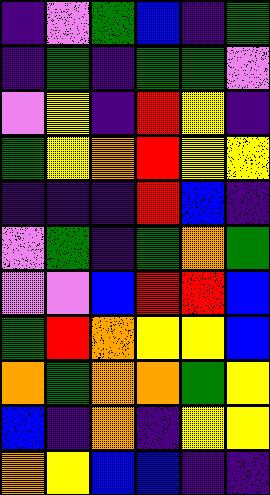[["indigo", "violet", "green", "blue", "indigo", "green"], ["indigo", "green", "indigo", "green", "green", "violet"], ["violet", "yellow", "indigo", "red", "yellow", "indigo"], ["green", "yellow", "orange", "red", "yellow", "yellow"], ["indigo", "indigo", "indigo", "red", "blue", "indigo"], ["violet", "green", "indigo", "green", "orange", "green"], ["violet", "violet", "blue", "red", "red", "blue"], ["green", "red", "orange", "yellow", "yellow", "blue"], ["orange", "green", "orange", "orange", "green", "yellow"], ["blue", "indigo", "orange", "indigo", "yellow", "yellow"], ["orange", "yellow", "blue", "blue", "indigo", "indigo"]]